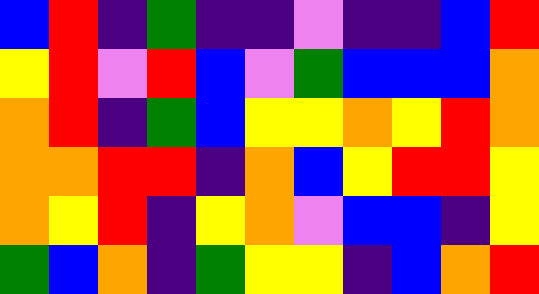[["blue", "red", "indigo", "green", "indigo", "indigo", "violet", "indigo", "indigo", "blue", "red"], ["yellow", "red", "violet", "red", "blue", "violet", "green", "blue", "blue", "blue", "orange"], ["orange", "red", "indigo", "green", "blue", "yellow", "yellow", "orange", "yellow", "red", "orange"], ["orange", "orange", "red", "red", "indigo", "orange", "blue", "yellow", "red", "red", "yellow"], ["orange", "yellow", "red", "indigo", "yellow", "orange", "violet", "blue", "blue", "indigo", "yellow"], ["green", "blue", "orange", "indigo", "green", "yellow", "yellow", "indigo", "blue", "orange", "red"]]